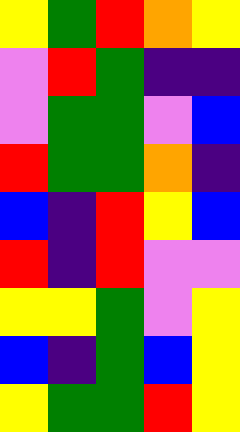[["yellow", "green", "red", "orange", "yellow"], ["violet", "red", "green", "indigo", "indigo"], ["violet", "green", "green", "violet", "blue"], ["red", "green", "green", "orange", "indigo"], ["blue", "indigo", "red", "yellow", "blue"], ["red", "indigo", "red", "violet", "violet"], ["yellow", "yellow", "green", "violet", "yellow"], ["blue", "indigo", "green", "blue", "yellow"], ["yellow", "green", "green", "red", "yellow"]]